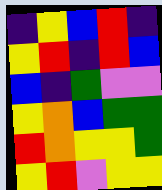[["indigo", "yellow", "blue", "red", "indigo"], ["yellow", "red", "indigo", "red", "blue"], ["blue", "indigo", "green", "violet", "violet"], ["yellow", "orange", "blue", "green", "green"], ["red", "orange", "yellow", "yellow", "green"], ["yellow", "red", "violet", "yellow", "yellow"]]